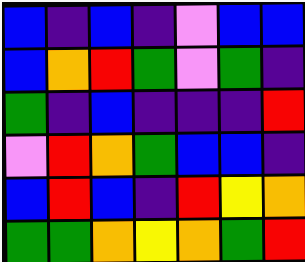[["blue", "indigo", "blue", "indigo", "violet", "blue", "blue"], ["blue", "orange", "red", "green", "violet", "green", "indigo"], ["green", "indigo", "blue", "indigo", "indigo", "indigo", "red"], ["violet", "red", "orange", "green", "blue", "blue", "indigo"], ["blue", "red", "blue", "indigo", "red", "yellow", "orange"], ["green", "green", "orange", "yellow", "orange", "green", "red"]]